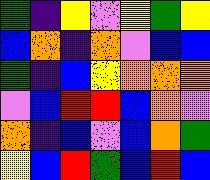[["green", "indigo", "yellow", "violet", "yellow", "green", "yellow"], ["blue", "orange", "indigo", "orange", "violet", "blue", "blue"], ["green", "indigo", "blue", "yellow", "orange", "orange", "orange"], ["violet", "blue", "red", "red", "blue", "orange", "violet"], ["orange", "indigo", "blue", "violet", "blue", "orange", "green"], ["yellow", "blue", "red", "green", "blue", "red", "blue"]]